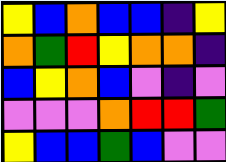[["yellow", "blue", "orange", "blue", "blue", "indigo", "yellow"], ["orange", "green", "red", "yellow", "orange", "orange", "indigo"], ["blue", "yellow", "orange", "blue", "violet", "indigo", "violet"], ["violet", "violet", "violet", "orange", "red", "red", "green"], ["yellow", "blue", "blue", "green", "blue", "violet", "violet"]]